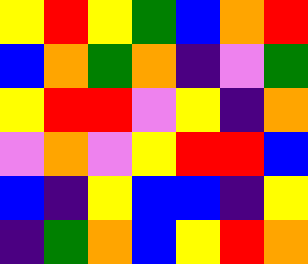[["yellow", "red", "yellow", "green", "blue", "orange", "red"], ["blue", "orange", "green", "orange", "indigo", "violet", "green"], ["yellow", "red", "red", "violet", "yellow", "indigo", "orange"], ["violet", "orange", "violet", "yellow", "red", "red", "blue"], ["blue", "indigo", "yellow", "blue", "blue", "indigo", "yellow"], ["indigo", "green", "orange", "blue", "yellow", "red", "orange"]]